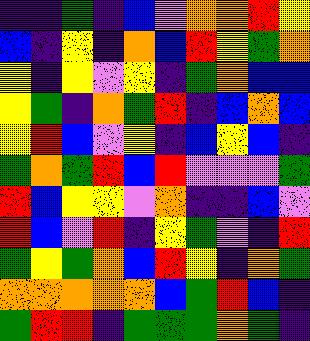[["indigo", "indigo", "green", "indigo", "blue", "violet", "orange", "orange", "red", "yellow"], ["blue", "indigo", "yellow", "indigo", "orange", "blue", "red", "yellow", "green", "orange"], ["yellow", "indigo", "yellow", "violet", "yellow", "indigo", "green", "orange", "blue", "blue"], ["yellow", "green", "indigo", "orange", "green", "red", "indigo", "blue", "orange", "blue"], ["yellow", "red", "blue", "violet", "yellow", "indigo", "blue", "yellow", "blue", "indigo"], ["green", "orange", "green", "red", "blue", "red", "violet", "violet", "violet", "green"], ["red", "blue", "yellow", "yellow", "violet", "orange", "indigo", "indigo", "blue", "violet"], ["red", "blue", "violet", "red", "indigo", "yellow", "green", "violet", "indigo", "red"], ["green", "yellow", "green", "orange", "blue", "red", "yellow", "indigo", "orange", "green"], ["orange", "orange", "orange", "orange", "orange", "blue", "green", "red", "blue", "indigo"], ["green", "red", "red", "indigo", "green", "green", "green", "orange", "green", "indigo"]]